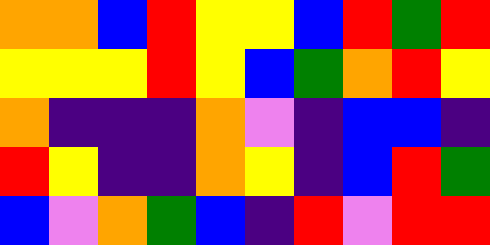[["orange", "orange", "blue", "red", "yellow", "yellow", "blue", "red", "green", "red"], ["yellow", "yellow", "yellow", "red", "yellow", "blue", "green", "orange", "red", "yellow"], ["orange", "indigo", "indigo", "indigo", "orange", "violet", "indigo", "blue", "blue", "indigo"], ["red", "yellow", "indigo", "indigo", "orange", "yellow", "indigo", "blue", "red", "green"], ["blue", "violet", "orange", "green", "blue", "indigo", "red", "violet", "red", "red"]]